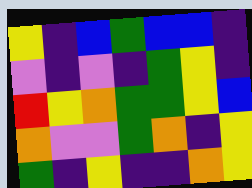[["yellow", "indigo", "blue", "green", "blue", "blue", "indigo"], ["violet", "indigo", "violet", "indigo", "green", "yellow", "indigo"], ["red", "yellow", "orange", "green", "green", "yellow", "blue"], ["orange", "violet", "violet", "green", "orange", "indigo", "yellow"], ["green", "indigo", "yellow", "indigo", "indigo", "orange", "yellow"]]